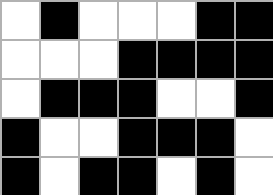[["white", "black", "white", "white", "white", "black", "black"], ["white", "white", "white", "black", "black", "black", "black"], ["white", "black", "black", "black", "white", "white", "black"], ["black", "white", "white", "black", "black", "black", "white"], ["black", "white", "black", "black", "white", "black", "white"]]